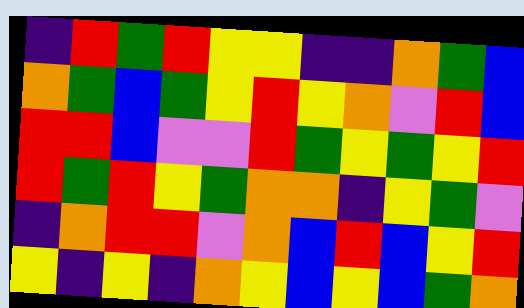[["indigo", "red", "green", "red", "yellow", "yellow", "indigo", "indigo", "orange", "green", "blue"], ["orange", "green", "blue", "green", "yellow", "red", "yellow", "orange", "violet", "red", "blue"], ["red", "red", "blue", "violet", "violet", "red", "green", "yellow", "green", "yellow", "red"], ["red", "green", "red", "yellow", "green", "orange", "orange", "indigo", "yellow", "green", "violet"], ["indigo", "orange", "red", "red", "violet", "orange", "blue", "red", "blue", "yellow", "red"], ["yellow", "indigo", "yellow", "indigo", "orange", "yellow", "blue", "yellow", "blue", "green", "orange"]]